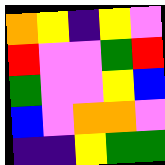[["orange", "yellow", "indigo", "yellow", "violet"], ["red", "violet", "violet", "green", "red"], ["green", "violet", "violet", "yellow", "blue"], ["blue", "violet", "orange", "orange", "violet"], ["indigo", "indigo", "yellow", "green", "green"]]